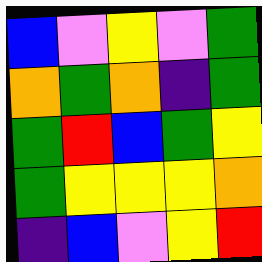[["blue", "violet", "yellow", "violet", "green"], ["orange", "green", "orange", "indigo", "green"], ["green", "red", "blue", "green", "yellow"], ["green", "yellow", "yellow", "yellow", "orange"], ["indigo", "blue", "violet", "yellow", "red"]]